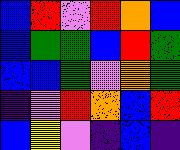[["blue", "red", "violet", "red", "orange", "blue"], ["blue", "green", "green", "blue", "red", "green"], ["blue", "blue", "green", "violet", "orange", "green"], ["indigo", "violet", "red", "orange", "blue", "red"], ["blue", "yellow", "violet", "indigo", "blue", "indigo"]]